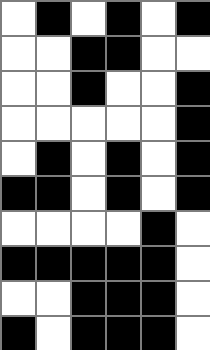[["white", "black", "white", "black", "white", "black"], ["white", "white", "black", "black", "white", "white"], ["white", "white", "black", "white", "white", "black"], ["white", "white", "white", "white", "white", "black"], ["white", "black", "white", "black", "white", "black"], ["black", "black", "white", "black", "white", "black"], ["white", "white", "white", "white", "black", "white"], ["black", "black", "black", "black", "black", "white"], ["white", "white", "black", "black", "black", "white"], ["black", "white", "black", "black", "black", "white"]]